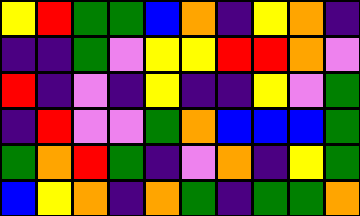[["yellow", "red", "green", "green", "blue", "orange", "indigo", "yellow", "orange", "indigo"], ["indigo", "indigo", "green", "violet", "yellow", "yellow", "red", "red", "orange", "violet"], ["red", "indigo", "violet", "indigo", "yellow", "indigo", "indigo", "yellow", "violet", "green"], ["indigo", "red", "violet", "violet", "green", "orange", "blue", "blue", "blue", "green"], ["green", "orange", "red", "green", "indigo", "violet", "orange", "indigo", "yellow", "green"], ["blue", "yellow", "orange", "indigo", "orange", "green", "indigo", "green", "green", "orange"]]